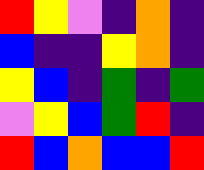[["red", "yellow", "violet", "indigo", "orange", "indigo"], ["blue", "indigo", "indigo", "yellow", "orange", "indigo"], ["yellow", "blue", "indigo", "green", "indigo", "green"], ["violet", "yellow", "blue", "green", "red", "indigo"], ["red", "blue", "orange", "blue", "blue", "red"]]